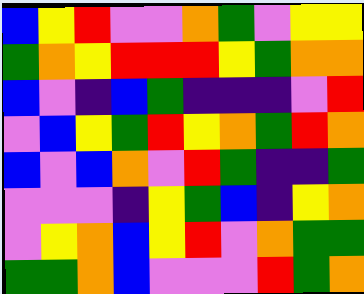[["blue", "yellow", "red", "violet", "violet", "orange", "green", "violet", "yellow", "yellow"], ["green", "orange", "yellow", "red", "red", "red", "yellow", "green", "orange", "orange"], ["blue", "violet", "indigo", "blue", "green", "indigo", "indigo", "indigo", "violet", "red"], ["violet", "blue", "yellow", "green", "red", "yellow", "orange", "green", "red", "orange"], ["blue", "violet", "blue", "orange", "violet", "red", "green", "indigo", "indigo", "green"], ["violet", "violet", "violet", "indigo", "yellow", "green", "blue", "indigo", "yellow", "orange"], ["violet", "yellow", "orange", "blue", "yellow", "red", "violet", "orange", "green", "green"], ["green", "green", "orange", "blue", "violet", "violet", "violet", "red", "green", "orange"]]